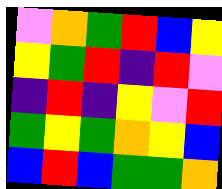[["violet", "orange", "green", "red", "blue", "yellow"], ["yellow", "green", "red", "indigo", "red", "violet"], ["indigo", "red", "indigo", "yellow", "violet", "red"], ["green", "yellow", "green", "orange", "yellow", "blue"], ["blue", "red", "blue", "green", "green", "orange"]]